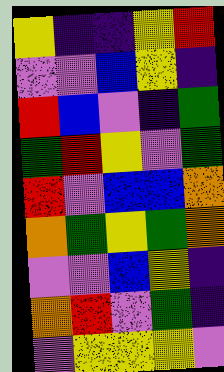[["yellow", "indigo", "indigo", "yellow", "red"], ["violet", "violet", "blue", "yellow", "indigo"], ["red", "blue", "violet", "indigo", "green"], ["green", "red", "yellow", "violet", "green"], ["red", "violet", "blue", "blue", "orange"], ["orange", "green", "yellow", "green", "orange"], ["violet", "violet", "blue", "yellow", "indigo"], ["orange", "red", "violet", "green", "indigo"], ["violet", "yellow", "yellow", "yellow", "violet"]]